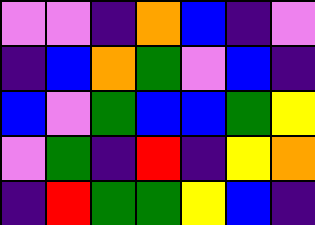[["violet", "violet", "indigo", "orange", "blue", "indigo", "violet"], ["indigo", "blue", "orange", "green", "violet", "blue", "indigo"], ["blue", "violet", "green", "blue", "blue", "green", "yellow"], ["violet", "green", "indigo", "red", "indigo", "yellow", "orange"], ["indigo", "red", "green", "green", "yellow", "blue", "indigo"]]